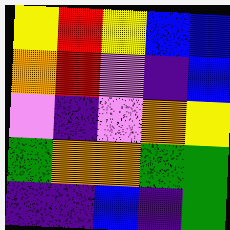[["yellow", "red", "yellow", "blue", "blue"], ["orange", "red", "violet", "indigo", "blue"], ["violet", "indigo", "violet", "orange", "yellow"], ["green", "orange", "orange", "green", "green"], ["indigo", "indigo", "blue", "indigo", "green"]]